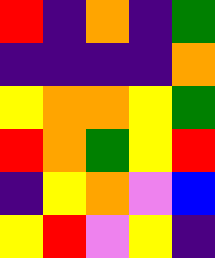[["red", "indigo", "orange", "indigo", "green"], ["indigo", "indigo", "indigo", "indigo", "orange"], ["yellow", "orange", "orange", "yellow", "green"], ["red", "orange", "green", "yellow", "red"], ["indigo", "yellow", "orange", "violet", "blue"], ["yellow", "red", "violet", "yellow", "indigo"]]